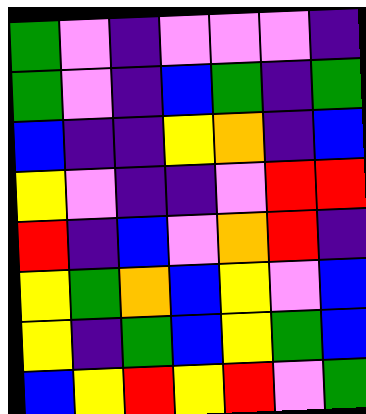[["green", "violet", "indigo", "violet", "violet", "violet", "indigo"], ["green", "violet", "indigo", "blue", "green", "indigo", "green"], ["blue", "indigo", "indigo", "yellow", "orange", "indigo", "blue"], ["yellow", "violet", "indigo", "indigo", "violet", "red", "red"], ["red", "indigo", "blue", "violet", "orange", "red", "indigo"], ["yellow", "green", "orange", "blue", "yellow", "violet", "blue"], ["yellow", "indigo", "green", "blue", "yellow", "green", "blue"], ["blue", "yellow", "red", "yellow", "red", "violet", "green"]]